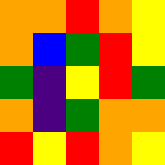[["orange", "orange", "red", "orange", "yellow"], ["orange", "blue", "green", "red", "yellow"], ["green", "indigo", "yellow", "red", "green"], ["orange", "indigo", "green", "orange", "orange"], ["red", "yellow", "red", "orange", "yellow"]]